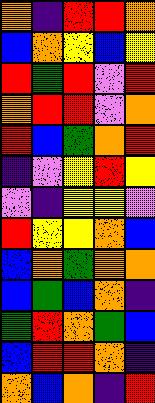[["orange", "indigo", "red", "red", "orange"], ["blue", "orange", "yellow", "blue", "yellow"], ["red", "green", "red", "violet", "red"], ["orange", "red", "red", "violet", "orange"], ["red", "blue", "green", "orange", "red"], ["indigo", "violet", "yellow", "red", "yellow"], ["violet", "indigo", "yellow", "yellow", "violet"], ["red", "yellow", "yellow", "orange", "blue"], ["blue", "orange", "green", "orange", "orange"], ["blue", "green", "blue", "orange", "indigo"], ["green", "red", "orange", "green", "blue"], ["blue", "red", "red", "orange", "indigo"], ["orange", "blue", "orange", "indigo", "red"]]